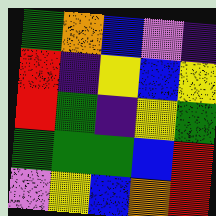[["green", "orange", "blue", "violet", "indigo"], ["red", "indigo", "yellow", "blue", "yellow"], ["red", "green", "indigo", "yellow", "green"], ["green", "green", "green", "blue", "red"], ["violet", "yellow", "blue", "orange", "red"]]